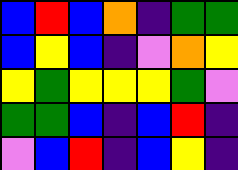[["blue", "red", "blue", "orange", "indigo", "green", "green"], ["blue", "yellow", "blue", "indigo", "violet", "orange", "yellow"], ["yellow", "green", "yellow", "yellow", "yellow", "green", "violet"], ["green", "green", "blue", "indigo", "blue", "red", "indigo"], ["violet", "blue", "red", "indigo", "blue", "yellow", "indigo"]]